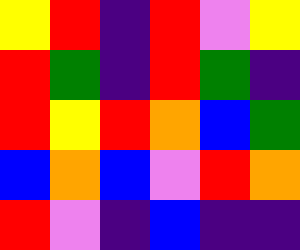[["yellow", "red", "indigo", "red", "violet", "yellow"], ["red", "green", "indigo", "red", "green", "indigo"], ["red", "yellow", "red", "orange", "blue", "green"], ["blue", "orange", "blue", "violet", "red", "orange"], ["red", "violet", "indigo", "blue", "indigo", "indigo"]]